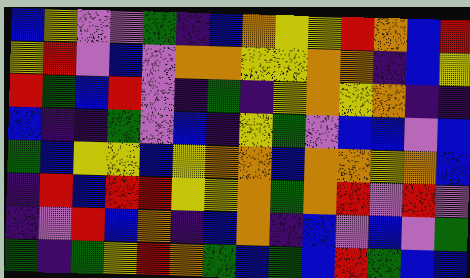[["blue", "yellow", "violet", "violet", "green", "indigo", "blue", "orange", "yellow", "yellow", "red", "orange", "blue", "red"], ["yellow", "red", "violet", "blue", "violet", "orange", "orange", "yellow", "yellow", "orange", "orange", "indigo", "blue", "yellow"], ["red", "green", "blue", "red", "violet", "indigo", "green", "indigo", "yellow", "orange", "yellow", "orange", "indigo", "indigo"], ["blue", "indigo", "indigo", "green", "violet", "blue", "indigo", "yellow", "green", "violet", "blue", "blue", "violet", "blue"], ["green", "blue", "yellow", "yellow", "blue", "yellow", "orange", "orange", "blue", "orange", "orange", "yellow", "orange", "blue"], ["indigo", "red", "blue", "red", "red", "yellow", "yellow", "orange", "green", "orange", "red", "violet", "red", "violet"], ["indigo", "violet", "red", "blue", "orange", "indigo", "blue", "orange", "indigo", "blue", "violet", "blue", "violet", "green"], ["green", "indigo", "green", "yellow", "red", "orange", "green", "blue", "green", "blue", "red", "green", "blue", "blue"]]